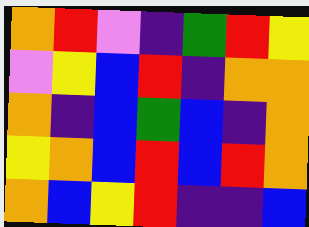[["orange", "red", "violet", "indigo", "green", "red", "yellow"], ["violet", "yellow", "blue", "red", "indigo", "orange", "orange"], ["orange", "indigo", "blue", "green", "blue", "indigo", "orange"], ["yellow", "orange", "blue", "red", "blue", "red", "orange"], ["orange", "blue", "yellow", "red", "indigo", "indigo", "blue"]]